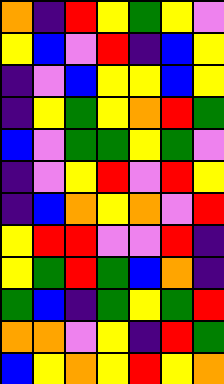[["orange", "indigo", "red", "yellow", "green", "yellow", "violet"], ["yellow", "blue", "violet", "red", "indigo", "blue", "yellow"], ["indigo", "violet", "blue", "yellow", "yellow", "blue", "yellow"], ["indigo", "yellow", "green", "yellow", "orange", "red", "green"], ["blue", "violet", "green", "green", "yellow", "green", "violet"], ["indigo", "violet", "yellow", "red", "violet", "red", "yellow"], ["indigo", "blue", "orange", "yellow", "orange", "violet", "red"], ["yellow", "red", "red", "violet", "violet", "red", "indigo"], ["yellow", "green", "red", "green", "blue", "orange", "indigo"], ["green", "blue", "indigo", "green", "yellow", "green", "red"], ["orange", "orange", "violet", "yellow", "indigo", "red", "green"], ["blue", "yellow", "orange", "yellow", "red", "yellow", "orange"]]